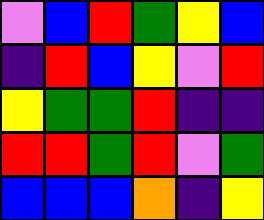[["violet", "blue", "red", "green", "yellow", "blue"], ["indigo", "red", "blue", "yellow", "violet", "red"], ["yellow", "green", "green", "red", "indigo", "indigo"], ["red", "red", "green", "red", "violet", "green"], ["blue", "blue", "blue", "orange", "indigo", "yellow"]]